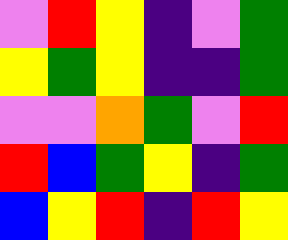[["violet", "red", "yellow", "indigo", "violet", "green"], ["yellow", "green", "yellow", "indigo", "indigo", "green"], ["violet", "violet", "orange", "green", "violet", "red"], ["red", "blue", "green", "yellow", "indigo", "green"], ["blue", "yellow", "red", "indigo", "red", "yellow"]]